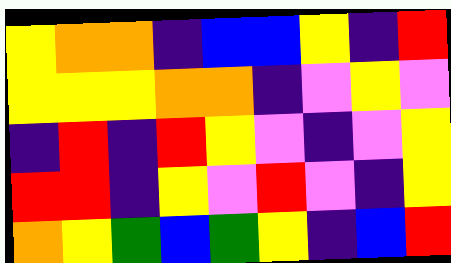[["yellow", "orange", "orange", "indigo", "blue", "blue", "yellow", "indigo", "red"], ["yellow", "yellow", "yellow", "orange", "orange", "indigo", "violet", "yellow", "violet"], ["indigo", "red", "indigo", "red", "yellow", "violet", "indigo", "violet", "yellow"], ["red", "red", "indigo", "yellow", "violet", "red", "violet", "indigo", "yellow"], ["orange", "yellow", "green", "blue", "green", "yellow", "indigo", "blue", "red"]]